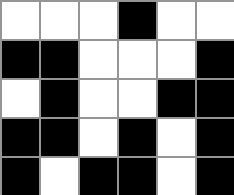[["white", "white", "white", "black", "white", "white"], ["black", "black", "white", "white", "white", "black"], ["white", "black", "white", "white", "black", "black"], ["black", "black", "white", "black", "white", "black"], ["black", "white", "black", "black", "white", "black"]]